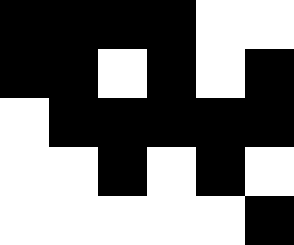[["black", "black", "black", "black", "white", "white"], ["black", "black", "white", "black", "white", "black"], ["white", "black", "black", "black", "black", "black"], ["white", "white", "black", "white", "black", "white"], ["white", "white", "white", "white", "white", "black"]]